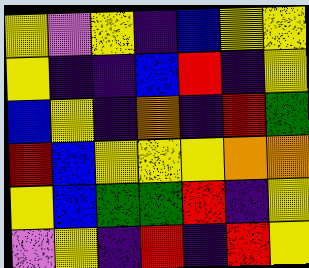[["yellow", "violet", "yellow", "indigo", "blue", "yellow", "yellow"], ["yellow", "indigo", "indigo", "blue", "red", "indigo", "yellow"], ["blue", "yellow", "indigo", "orange", "indigo", "red", "green"], ["red", "blue", "yellow", "yellow", "yellow", "orange", "orange"], ["yellow", "blue", "green", "green", "red", "indigo", "yellow"], ["violet", "yellow", "indigo", "red", "indigo", "red", "yellow"]]